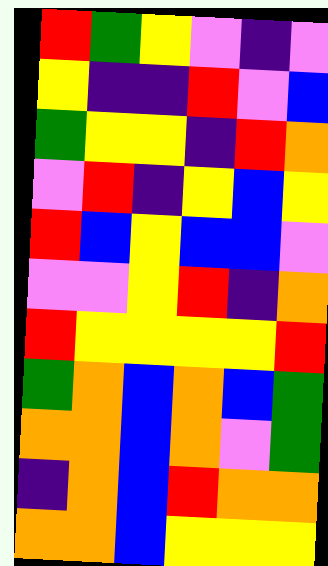[["red", "green", "yellow", "violet", "indigo", "violet"], ["yellow", "indigo", "indigo", "red", "violet", "blue"], ["green", "yellow", "yellow", "indigo", "red", "orange"], ["violet", "red", "indigo", "yellow", "blue", "yellow"], ["red", "blue", "yellow", "blue", "blue", "violet"], ["violet", "violet", "yellow", "red", "indigo", "orange"], ["red", "yellow", "yellow", "yellow", "yellow", "red"], ["green", "orange", "blue", "orange", "blue", "green"], ["orange", "orange", "blue", "orange", "violet", "green"], ["indigo", "orange", "blue", "red", "orange", "orange"], ["orange", "orange", "blue", "yellow", "yellow", "yellow"]]